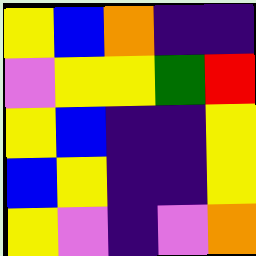[["yellow", "blue", "orange", "indigo", "indigo"], ["violet", "yellow", "yellow", "green", "red"], ["yellow", "blue", "indigo", "indigo", "yellow"], ["blue", "yellow", "indigo", "indigo", "yellow"], ["yellow", "violet", "indigo", "violet", "orange"]]